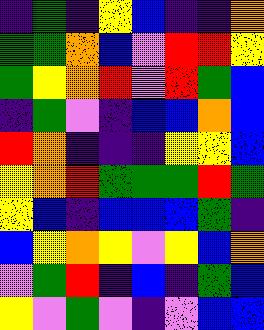[["indigo", "green", "indigo", "yellow", "blue", "indigo", "indigo", "orange"], ["green", "green", "orange", "blue", "violet", "red", "red", "yellow"], ["green", "yellow", "orange", "red", "violet", "red", "green", "blue"], ["indigo", "green", "violet", "indigo", "blue", "blue", "orange", "blue"], ["red", "orange", "indigo", "indigo", "indigo", "yellow", "yellow", "blue"], ["yellow", "orange", "red", "green", "green", "green", "red", "green"], ["yellow", "blue", "indigo", "blue", "blue", "blue", "green", "indigo"], ["blue", "yellow", "orange", "yellow", "violet", "yellow", "blue", "orange"], ["violet", "green", "red", "indigo", "blue", "indigo", "green", "blue"], ["yellow", "violet", "green", "violet", "indigo", "violet", "blue", "blue"]]